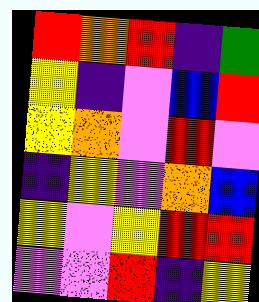[["red", "orange", "red", "indigo", "green"], ["yellow", "indigo", "violet", "blue", "red"], ["yellow", "orange", "violet", "red", "violet"], ["indigo", "yellow", "violet", "orange", "blue"], ["yellow", "violet", "yellow", "red", "red"], ["violet", "violet", "red", "indigo", "yellow"]]